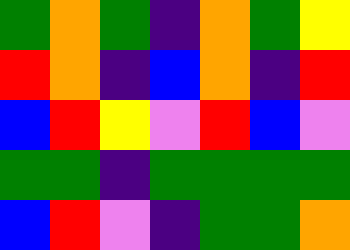[["green", "orange", "green", "indigo", "orange", "green", "yellow"], ["red", "orange", "indigo", "blue", "orange", "indigo", "red"], ["blue", "red", "yellow", "violet", "red", "blue", "violet"], ["green", "green", "indigo", "green", "green", "green", "green"], ["blue", "red", "violet", "indigo", "green", "green", "orange"]]